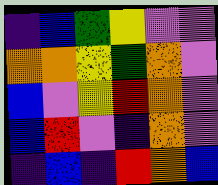[["indigo", "blue", "green", "yellow", "violet", "violet"], ["orange", "orange", "yellow", "green", "orange", "violet"], ["blue", "violet", "yellow", "red", "orange", "violet"], ["blue", "red", "violet", "indigo", "orange", "violet"], ["indigo", "blue", "indigo", "red", "orange", "blue"]]